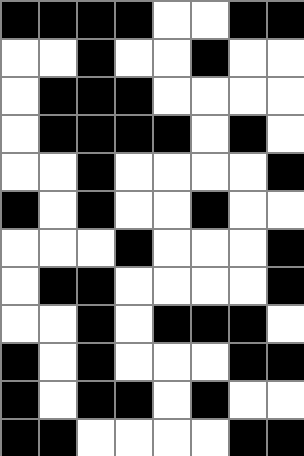[["black", "black", "black", "black", "white", "white", "black", "black"], ["white", "white", "black", "white", "white", "black", "white", "white"], ["white", "black", "black", "black", "white", "white", "white", "white"], ["white", "black", "black", "black", "black", "white", "black", "white"], ["white", "white", "black", "white", "white", "white", "white", "black"], ["black", "white", "black", "white", "white", "black", "white", "white"], ["white", "white", "white", "black", "white", "white", "white", "black"], ["white", "black", "black", "white", "white", "white", "white", "black"], ["white", "white", "black", "white", "black", "black", "black", "white"], ["black", "white", "black", "white", "white", "white", "black", "black"], ["black", "white", "black", "black", "white", "black", "white", "white"], ["black", "black", "white", "white", "white", "white", "black", "black"]]